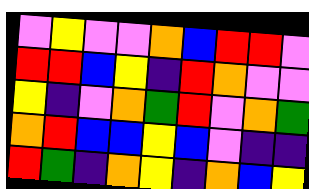[["violet", "yellow", "violet", "violet", "orange", "blue", "red", "red", "violet"], ["red", "red", "blue", "yellow", "indigo", "red", "orange", "violet", "violet"], ["yellow", "indigo", "violet", "orange", "green", "red", "violet", "orange", "green"], ["orange", "red", "blue", "blue", "yellow", "blue", "violet", "indigo", "indigo"], ["red", "green", "indigo", "orange", "yellow", "indigo", "orange", "blue", "yellow"]]